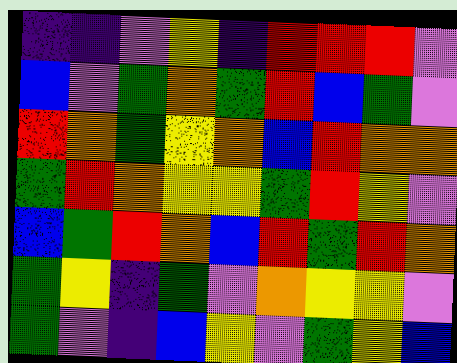[["indigo", "indigo", "violet", "yellow", "indigo", "red", "red", "red", "violet"], ["blue", "violet", "green", "orange", "green", "red", "blue", "green", "violet"], ["red", "orange", "green", "yellow", "orange", "blue", "red", "orange", "orange"], ["green", "red", "orange", "yellow", "yellow", "green", "red", "yellow", "violet"], ["blue", "green", "red", "orange", "blue", "red", "green", "red", "orange"], ["green", "yellow", "indigo", "green", "violet", "orange", "yellow", "yellow", "violet"], ["green", "violet", "indigo", "blue", "yellow", "violet", "green", "yellow", "blue"]]